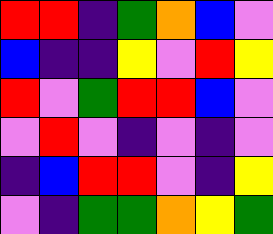[["red", "red", "indigo", "green", "orange", "blue", "violet"], ["blue", "indigo", "indigo", "yellow", "violet", "red", "yellow"], ["red", "violet", "green", "red", "red", "blue", "violet"], ["violet", "red", "violet", "indigo", "violet", "indigo", "violet"], ["indigo", "blue", "red", "red", "violet", "indigo", "yellow"], ["violet", "indigo", "green", "green", "orange", "yellow", "green"]]